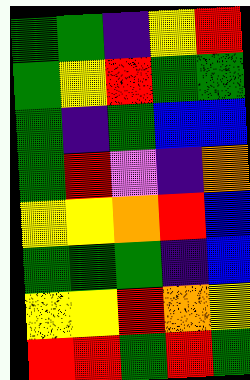[["green", "green", "indigo", "yellow", "red"], ["green", "yellow", "red", "green", "green"], ["green", "indigo", "green", "blue", "blue"], ["green", "red", "violet", "indigo", "orange"], ["yellow", "yellow", "orange", "red", "blue"], ["green", "green", "green", "indigo", "blue"], ["yellow", "yellow", "red", "orange", "yellow"], ["red", "red", "green", "red", "green"]]